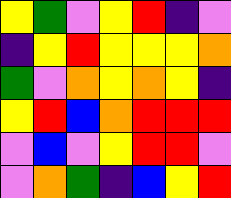[["yellow", "green", "violet", "yellow", "red", "indigo", "violet"], ["indigo", "yellow", "red", "yellow", "yellow", "yellow", "orange"], ["green", "violet", "orange", "yellow", "orange", "yellow", "indigo"], ["yellow", "red", "blue", "orange", "red", "red", "red"], ["violet", "blue", "violet", "yellow", "red", "red", "violet"], ["violet", "orange", "green", "indigo", "blue", "yellow", "red"]]